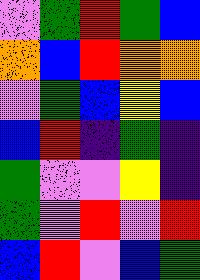[["violet", "green", "red", "green", "blue"], ["orange", "blue", "red", "orange", "orange"], ["violet", "green", "blue", "yellow", "blue"], ["blue", "red", "indigo", "green", "indigo"], ["green", "violet", "violet", "yellow", "indigo"], ["green", "violet", "red", "violet", "red"], ["blue", "red", "violet", "blue", "green"]]